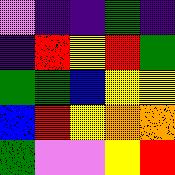[["violet", "indigo", "indigo", "green", "indigo"], ["indigo", "red", "yellow", "red", "green"], ["green", "green", "blue", "yellow", "yellow"], ["blue", "red", "yellow", "orange", "orange"], ["green", "violet", "violet", "yellow", "red"]]